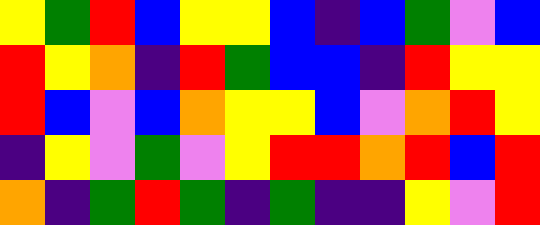[["yellow", "green", "red", "blue", "yellow", "yellow", "blue", "indigo", "blue", "green", "violet", "blue"], ["red", "yellow", "orange", "indigo", "red", "green", "blue", "blue", "indigo", "red", "yellow", "yellow"], ["red", "blue", "violet", "blue", "orange", "yellow", "yellow", "blue", "violet", "orange", "red", "yellow"], ["indigo", "yellow", "violet", "green", "violet", "yellow", "red", "red", "orange", "red", "blue", "red"], ["orange", "indigo", "green", "red", "green", "indigo", "green", "indigo", "indigo", "yellow", "violet", "red"]]